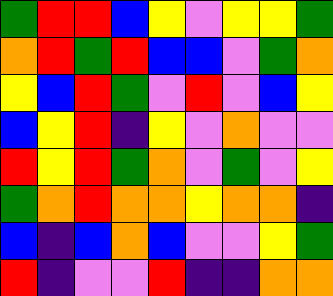[["green", "red", "red", "blue", "yellow", "violet", "yellow", "yellow", "green"], ["orange", "red", "green", "red", "blue", "blue", "violet", "green", "orange"], ["yellow", "blue", "red", "green", "violet", "red", "violet", "blue", "yellow"], ["blue", "yellow", "red", "indigo", "yellow", "violet", "orange", "violet", "violet"], ["red", "yellow", "red", "green", "orange", "violet", "green", "violet", "yellow"], ["green", "orange", "red", "orange", "orange", "yellow", "orange", "orange", "indigo"], ["blue", "indigo", "blue", "orange", "blue", "violet", "violet", "yellow", "green"], ["red", "indigo", "violet", "violet", "red", "indigo", "indigo", "orange", "orange"]]